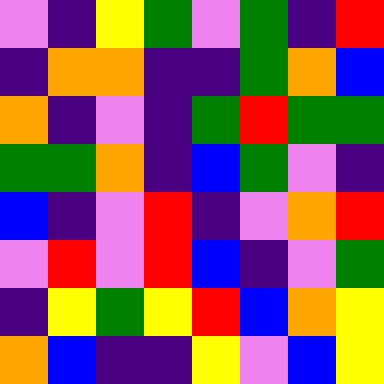[["violet", "indigo", "yellow", "green", "violet", "green", "indigo", "red"], ["indigo", "orange", "orange", "indigo", "indigo", "green", "orange", "blue"], ["orange", "indigo", "violet", "indigo", "green", "red", "green", "green"], ["green", "green", "orange", "indigo", "blue", "green", "violet", "indigo"], ["blue", "indigo", "violet", "red", "indigo", "violet", "orange", "red"], ["violet", "red", "violet", "red", "blue", "indigo", "violet", "green"], ["indigo", "yellow", "green", "yellow", "red", "blue", "orange", "yellow"], ["orange", "blue", "indigo", "indigo", "yellow", "violet", "blue", "yellow"]]